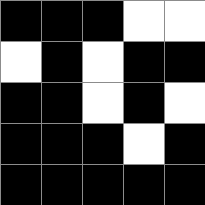[["black", "black", "black", "white", "white"], ["white", "black", "white", "black", "black"], ["black", "black", "white", "black", "white"], ["black", "black", "black", "white", "black"], ["black", "black", "black", "black", "black"]]